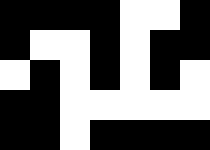[["black", "black", "black", "black", "white", "white", "black"], ["black", "white", "white", "black", "white", "black", "black"], ["white", "black", "white", "black", "white", "black", "white"], ["black", "black", "white", "white", "white", "white", "white"], ["black", "black", "white", "black", "black", "black", "black"]]